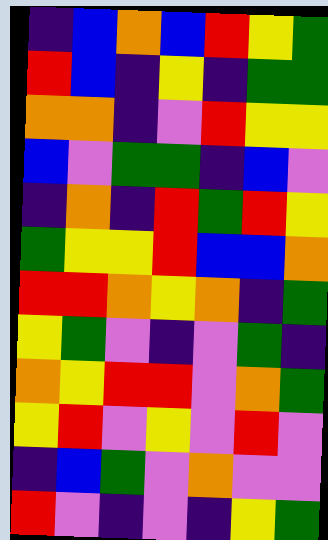[["indigo", "blue", "orange", "blue", "red", "yellow", "green"], ["red", "blue", "indigo", "yellow", "indigo", "green", "green"], ["orange", "orange", "indigo", "violet", "red", "yellow", "yellow"], ["blue", "violet", "green", "green", "indigo", "blue", "violet"], ["indigo", "orange", "indigo", "red", "green", "red", "yellow"], ["green", "yellow", "yellow", "red", "blue", "blue", "orange"], ["red", "red", "orange", "yellow", "orange", "indigo", "green"], ["yellow", "green", "violet", "indigo", "violet", "green", "indigo"], ["orange", "yellow", "red", "red", "violet", "orange", "green"], ["yellow", "red", "violet", "yellow", "violet", "red", "violet"], ["indigo", "blue", "green", "violet", "orange", "violet", "violet"], ["red", "violet", "indigo", "violet", "indigo", "yellow", "green"]]